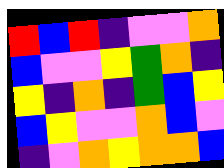[["red", "blue", "red", "indigo", "violet", "violet", "orange"], ["blue", "violet", "violet", "yellow", "green", "orange", "indigo"], ["yellow", "indigo", "orange", "indigo", "green", "blue", "yellow"], ["blue", "yellow", "violet", "violet", "orange", "blue", "violet"], ["indigo", "violet", "orange", "yellow", "orange", "orange", "blue"]]